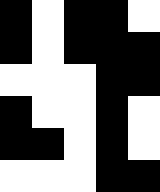[["black", "white", "black", "black", "white"], ["black", "white", "black", "black", "black"], ["white", "white", "white", "black", "black"], ["black", "white", "white", "black", "white"], ["black", "black", "white", "black", "white"], ["white", "white", "white", "black", "black"]]